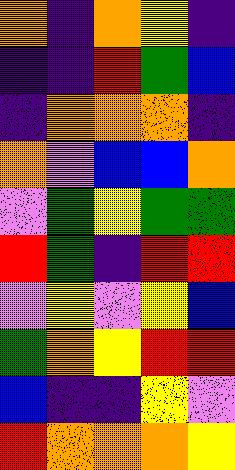[["orange", "indigo", "orange", "yellow", "indigo"], ["indigo", "indigo", "red", "green", "blue"], ["indigo", "orange", "orange", "orange", "indigo"], ["orange", "violet", "blue", "blue", "orange"], ["violet", "green", "yellow", "green", "green"], ["red", "green", "indigo", "red", "red"], ["violet", "yellow", "violet", "yellow", "blue"], ["green", "orange", "yellow", "red", "red"], ["blue", "indigo", "indigo", "yellow", "violet"], ["red", "orange", "orange", "orange", "yellow"]]